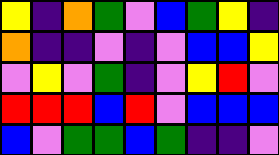[["yellow", "indigo", "orange", "green", "violet", "blue", "green", "yellow", "indigo"], ["orange", "indigo", "indigo", "violet", "indigo", "violet", "blue", "blue", "yellow"], ["violet", "yellow", "violet", "green", "indigo", "violet", "yellow", "red", "violet"], ["red", "red", "red", "blue", "red", "violet", "blue", "blue", "blue"], ["blue", "violet", "green", "green", "blue", "green", "indigo", "indigo", "violet"]]